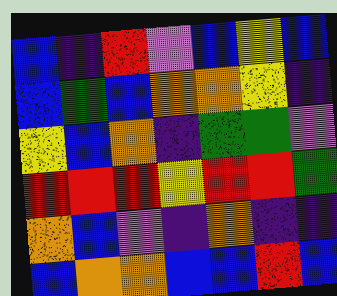[["blue", "indigo", "red", "violet", "blue", "yellow", "blue"], ["blue", "green", "blue", "orange", "orange", "yellow", "indigo"], ["yellow", "blue", "orange", "indigo", "green", "green", "violet"], ["red", "red", "red", "yellow", "red", "red", "green"], ["orange", "blue", "violet", "indigo", "orange", "indigo", "indigo"], ["blue", "orange", "orange", "blue", "blue", "red", "blue"]]